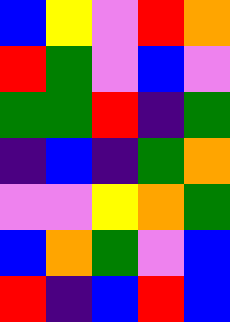[["blue", "yellow", "violet", "red", "orange"], ["red", "green", "violet", "blue", "violet"], ["green", "green", "red", "indigo", "green"], ["indigo", "blue", "indigo", "green", "orange"], ["violet", "violet", "yellow", "orange", "green"], ["blue", "orange", "green", "violet", "blue"], ["red", "indigo", "blue", "red", "blue"]]